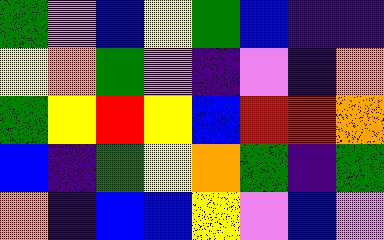[["green", "violet", "blue", "yellow", "green", "blue", "indigo", "indigo"], ["yellow", "orange", "green", "violet", "indigo", "violet", "indigo", "orange"], ["green", "yellow", "red", "yellow", "blue", "red", "red", "orange"], ["blue", "indigo", "green", "yellow", "orange", "green", "indigo", "green"], ["orange", "indigo", "blue", "blue", "yellow", "violet", "blue", "violet"]]